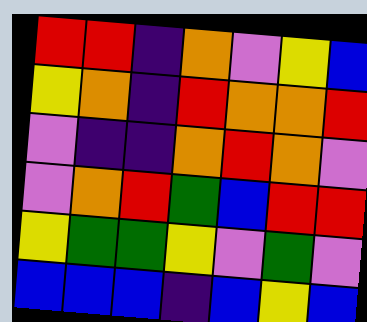[["red", "red", "indigo", "orange", "violet", "yellow", "blue"], ["yellow", "orange", "indigo", "red", "orange", "orange", "red"], ["violet", "indigo", "indigo", "orange", "red", "orange", "violet"], ["violet", "orange", "red", "green", "blue", "red", "red"], ["yellow", "green", "green", "yellow", "violet", "green", "violet"], ["blue", "blue", "blue", "indigo", "blue", "yellow", "blue"]]